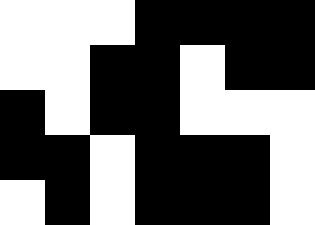[["white", "white", "white", "black", "black", "black", "black"], ["white", "white", "black", "black", "white", "black", "black"], ["black", "white", "black", "black", "white", "white", "white"], ["black", "black", "white", "black", "black", "black", "white"], ["white", "black", "white", "black", "black", "black", "white"]]